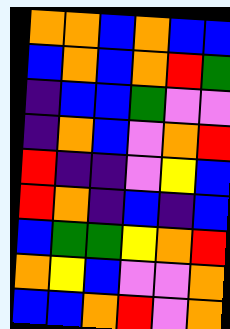[["orange", "orange", "blue", "orange", "blue", "blue"], ["blue", "orange", "blue", "orange", "red", "green"], ["indigo", "blue", "blue", "green", "violet", "violet"], ["indigo", "orange", "blue", "violet", "orange", "red"], ["red", "indigo", "indigo", "violet", "yellow", "blue"], ["red", "orange", "indigo", "blue", "indigo", "blue"], ["blue", "green", "green", "yellow", "orange", "red"], ["orange", "yellow", "blue", "violet", "violet", "orange"], ["blue", "blue", "orange", "red", "violet", "orange"]]